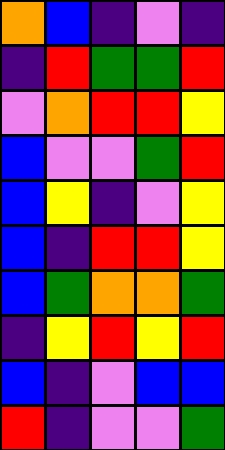[["orange", "blue", "indigo", "violet", "indigo"], ["indigo", "red", "green", "green", "red"], ["violet", "orange", "red", "red", "yellow"], ["blue", "violet", "violet", "green", "red"], ["blue", "yellow", "indigo", "violet", "yellow"], ["blue", "indigo", "red", "red", "yellow"], ["blue", "green", "orange", "orange", "green"], ["indigo", "yellow", "red", "yellow", "red"], ["blue", "indigo", "violet", "blue", "blue"], ["red", "indigo", "violet", "violet", "green"]]